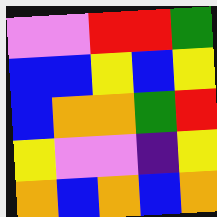[["violet", "violet", "red", "red", "green"], ["blue", "blue", "yellow", "blue", "yellow"], ["blue", "orange", "orange", "green", "red"], ["yellow", "violet", "violet", "indigo", "yellow"], ["orange", "blue", "orange", "blue", "orange"]]